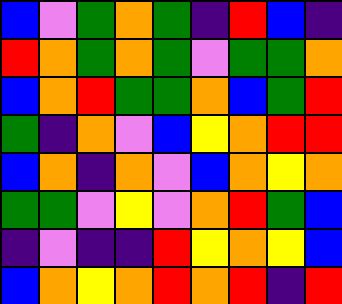[["blue", "violet", "green", "orange", "green", "indigo", "red", "blue", "indigo"], ["red", "orange", "green", "orange", "green", "violet", "green", "green", "orange"], ["blue", "orange", "red", "green", "green", "orange", "blue", "green", "red"], ["green", "indigo", "orange", "violet", "blue", "yellow", "orange", "red", "red"], ["blue", "orange", "indigo", "orange", "violet", "blue", "orange", "yellow", "orange"], ["green", "green", "violet", "yellow", "violet", "orange", "red", "green", "blue"], ["indigo", "violet", "indigo", "indigo", "red", "yellow", "orange", "yellow", "blue"], ["blue", "orange", "yellow", "orange", "red", "orange", "red", "indigo", "red"]]